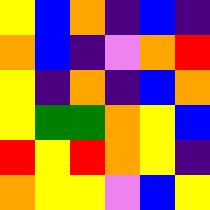[["yellow", "blue", "orange", "indigo", "blue", "indigo"], ["orange", "blue", "indigo", "violet", "orange", "red"], ["yellow", "indigo", "orange", "indigo", "blue", "orange"], ["yellow", "green", "green", "orange", "yellow", "blue"], ["red", "yellow", "red", "orange", "yellow", "indigo"], ["orange", "yellow", "yellow", "violet", "blue", "yellow"]]